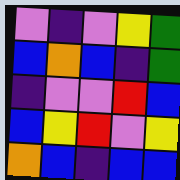[["violet", "indigo", "violet", "yellow", "green"], ["blue", "orange", "blue", "indigo", "green"], ["indigo", "violet", "violet", "red", "blue"], ["blue", "yellow", "red", "violet", "yellow"], ["orange", "blue", "indigo", "blue", "blue"]]